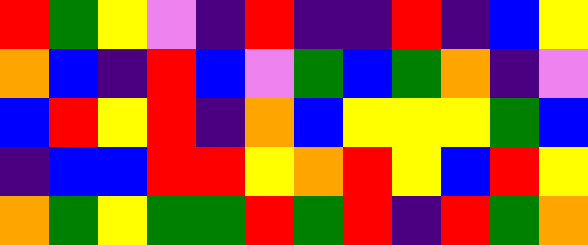[["red", "green", "yellow", "violet", "indigo", "red", "indigo", "indigo", "red", "indigo", "blue", "yellow"], ["orange", "blue", "indigo", "red", "blue", "violet", "green", "blue", "green", "orange", "indigo", "violet"], ["blue", "red", "yellow", "red", "indigo", "orange", "blue", "yellow", "yellow", "yellow", "green", "blue"], ["indigo", "blue", "blue", "red", "red", "yellow", "orange", "red", "yellow", "blue", "red", "yellow"], ["orange", "green", "yellow", "green", "green", "red", "green", "red", "indigo", "red", "green", "orange"]]